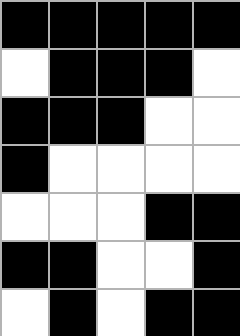[["black", "black", "black", "black", "black"], ["white", "black", "black", "black", "white"], ["black", "black", "black", "white", "white"], ["black", "white", "white", "white", "white"], ["white", "white", "white", "black", "black"], ["black", "black", "white", "white", "black"], ["white", "black", "white", "black", "black"]]